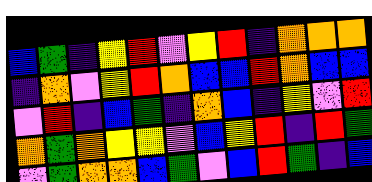[["blue", "green", "indigo", "yellow", "red", "violet", "yellow", "red", "indigo", "orange", "orange", "orange"], ["indigo", "orange", "violet", "yellow", "red", "orange", "blue", "blue", "red", "orange", "blue", "blue"], ["violet", "red", "indigo", "blue", "green", "indigo", "orange", "blue", "indigo", "yellow", "violet", "red"], ["orange", "green", "orange", "yellow", "yellow", "violet", "blue", "yellow", "red", "indigo", "red", "green"], ["violet", "green", "orange", "orange", "blue", "green", "violet", "blue", "red", "green", "indigo", "blue"]]